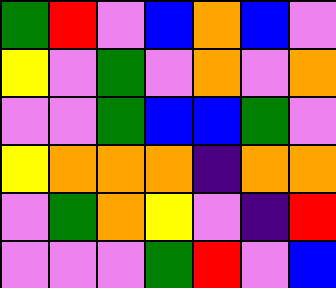[["green", "red", "violet", "blue", "orange", "blue", "violet"], ["yellow", "violet", "green", "violet", "orange", "violet", "orange"], ["violet", "violet", "green", "blue", "blue", "green", "violet"], ["yellow", "orange", "orange", "orange", "indigo", "orange", "orange"], ["violet", "green", "orange", "yellow", "violet", "indigo", "red"], ["violet", "violet", "violet", "green", "red", "violet", "blue"]]